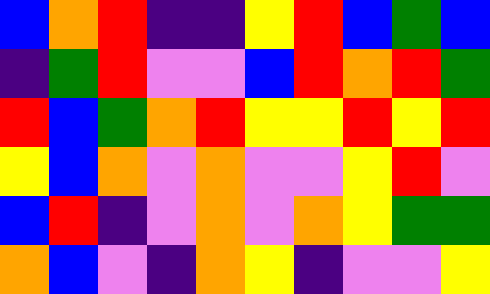[["blue", "orange", "red", "indigo", "indigo", "yellow", "red", "blue", "green", "blue"], ["indigo", "green", "red", "violet", "violet", "blue", "red", "orange", "red", "green"], ["red", "blue", "green", "orange", "red", "yellow", "yellow", "red", "yellow", "red"], ["yellow", "blue", "orange", "violet", "orange", "violet", "violet", "yellow", "red", "violet"], ["blue", "red", "indigo", "violet", "orange", "violet", "orange", "yellow", "green", "green"], ["orange", "blue", "violet", "indigo", "orange", "yellow", "indigo", "violet", "violet", "yellow"]]